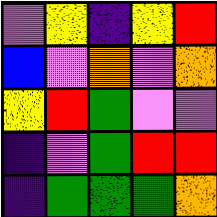[["violet", "yellow", "indigo", "yellow", "red"], ["blue", "violet", "orange", "violet", "orange"], ["yellow", "red", "green", "violet", "violet"], ["indigo", "violet", "green", "red", "red"], ["indigo", "green", "green", "green", "orange"]]